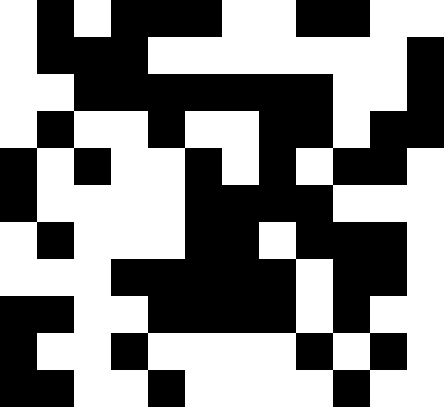[["white", "black", "white", "black", "black", "black", "white", "white", "black", "black", "white", "white"], ["white", "black", "black", "black", "white", "white", "white", "white", "white", "white", "white", "black"], ["white", "white", "black", "black", "black", "black", "black", "black", "black", "white", "white", "black"], ["white", "black", "white", "white", "black", "white", "white", "black", "black", "white", "black", "black"], ["black", "white", "black", "white", "white", "black", "white", "black", "white", "black", "black", "white"], ["black", "white", "white", "white", "white", "black", "black", "black", "black", "white", "white", "white"], ["white", "black", "white", "white", "white", "black", "black", "white", "black", "black", "black", "white"], ["white", "white", "white", "black", "black", "black", "black", "black", "white", "black", "black", "white"], ["black", "black", "white", "white", "black", "black", "black", "black", "white", "black", "white", "white"], ["black", "white", "white", "black", "white", "white", "white", "white", "black", "white", "black", "white"], ["black", "black", "white", "white", "black", "white", "white", "white", "white", "black", "white", "white"]]